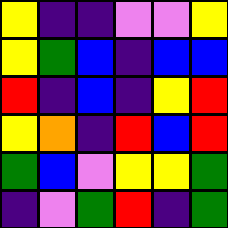[["yellow", "indigo", "indigo", "violet", "violet", "yellow"], ["yellow", "green", "blue", "indigo", "blue", "blue"], ["red", "indigo", "blue", "indigo", "yellow", "red"], ["yellow", "orange", "indigo", "red", "blue", "red"], ["green", "blue", "violet", "yellow", "yellow", "green"], ["indigo", "violet", "green", "red", "indigo", "green"]]